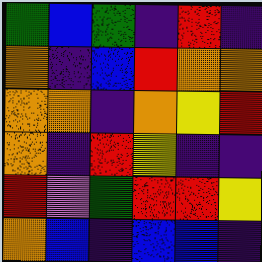[["green", "blue", "green", "indigo", "red", "indigo"], ["orange", "indigo", "blue", "red", "orange", "orange"], ["orange", "orange", "indigo", "orange", "yellow", "red"], ["orange", "indigo", "red", "yellow", "indigo", "indigo"], ["red", "violet", "green", "red", "red", "yellow"], ["orange", "blue", "indigo", "blue", "blue", "indigo"]]